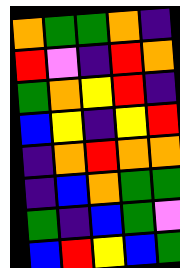[["orange", "green", "green", "orange", "indigo"], ["red", "violet", "indigo", "red", "orange"], ["green", "orange", "yellow", "red", "indigo"], ["blue", "yellow", "indigo", "yellow", "red"], ["indigo", "orange", "red", "orange", "orange"], ["indigo", "blue", "orange", "green", "green"], ["green", "indigo", "blue", "green", "violet"], ["blue", "red", "yellow", "blue", "green"]]